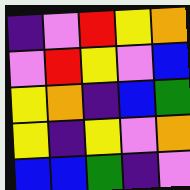[["indigo", "violet", "red", "yellow", "orange"], ["violet", "red", "yellow", "violet", "blue"], ["yellow", "orange", "indigo", "blue", "green"], ["yellow", "indigo", "yellow", "violet", "orange"], ["blue", "blue", "green", "indigo", "violet"]]